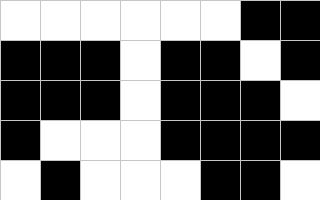[["white", "white", "white", "white", "white", "white", "black", "black"], ["black", "black", "black", "white", "black", "black", "white", "black"], ["black", "black", "black", "white", "black", "black", "black", "white"], ["black", "white", "white", "white", "black", "black", "black", "black"], ["white", "black", "white", "white", "white", "black", "black", "white"]]